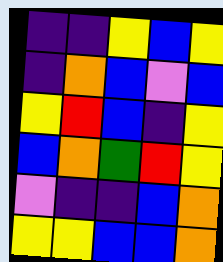[["indigo", "indigo", "yellow", "blue", "yellow"], ["indigo", "orange", "blue", "violet", "blue"], ["yellow", "red", "blue", "indigo", "yellow"], ["blue", "orange", "green", "red", "yellow"], ["violet", "indigo", "indigo", "blue", "orange"], ["yellow", "yellow", "blue", "blue", "orange"]]